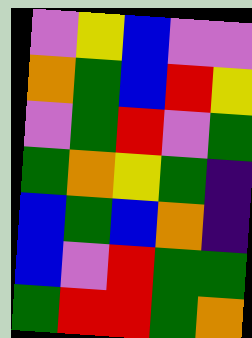[["violet", "yellow", "blue", "violet", "violet"], ["orange", "green", "blue", "red", "yellow"], ["violet", "green", "red", "violet", "green"], ["green", "orange", "yellow", "green", "indigo"], ["blue", "green", "blue", "orange", "indigo"], ["blue", "violet", "red", "green", "green"], ["green", "red", "red", "green", "orange"]]